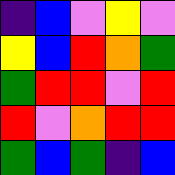[["indigo", "blue", "violet", "yellow", "violet"], ["yellow", "blue", "red", "orange", "green"], ["green", "red", "red", "violet", "red"], ["red", "violet", "orange", "red", "red"], ["green", "blue", "green", "indigo", "blue"]]